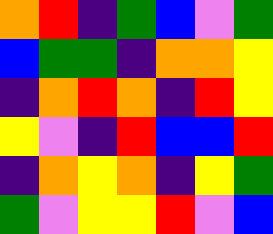[["orange", "red", "indigo", "green", "blue", "violet", "green"], ["blue", "green", "green", "indigo", "orange", "orange", "yellow"], ["indigo", "orange", "red", "orange", "indigo", "red", "yellow"], ["yellow", "violet", "indigo", "red", "blue", "blue", "red"], ["indigo", "orange", "yellow", "orange", "indigo", "yellow", "green"], ["green", "violet", "yellow", "yellow", "red", "violet", "blue"]]